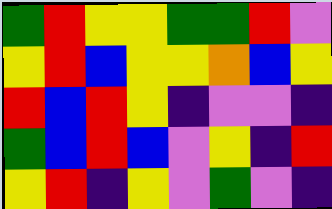[["green", "red", "yellow", "yellow", "green", "green", "red", "violet"], ["yellow", "red", "blue", "yellow", "yellow", "orange", "blue", "yellow"], ["red", "blue", "red", "yellow", "indigo", "violet", "violet", "indigo"], ["green", "blue", "red", "blue", "violet", "yellow", "indigo", "red"], ["yellow", "red", "indigo", "yellow", "violet", "green", "violet", "indigo"]]